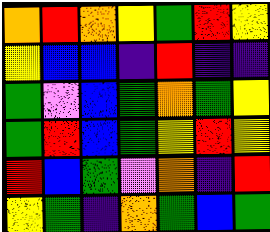[["orange", "red", "orange", "yellow", "green", "red", "yellow"], ["yellow", "blue", "blue", "indigo", "red", "indigo", "indigo"], ["green", "violet", "blue", "green", "orange", "green", "yellow"], ["green", "red", "blue", "green", "yellow", "red", "yellow"], ["red", "blue", "green", "violet", "orange", "indigo", "red"], ["yellow", "green", "indigo", "orange", "green", "blue", "green"]]